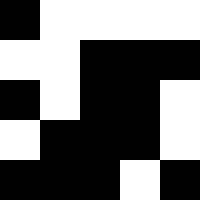[["black", "white", "white", "white", "white"], ["white", "white", "black", "black", "black"], ["black", "white", "black", "black", "white"], ["white", "black", "black", "black", "white"], ["black", "black", "black", "white", "black"]]